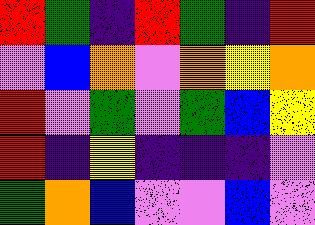[["red", "green", "indigo", "red", "green", "indigo", "red"], ["violet", "blue", "orange", "violet", "orange", "yellow", "orange"], ["red", "violet", "green", "violet", "green", "blue", "yellow"], ["red", "indigo", "yellow", "indigo", "indigo", "indigo", "violet"], ["green", "orange", "blue", "violet", "violet", "blue", "violet"]]